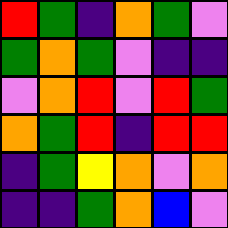[["red", "green", "indigo", "orange", "green", "violet"], ["green", "orange", "green", "violet", "indigo", "indigo"], ["violet", "orange", "red", "violet", "red", "green"], ["orange", "green", "red", "indigo", "red", "red"], ["indigo", "green", "yellow", "orange", "violet", "orange"], ["indigo", "indigo", "green", "orange", "blue", "violet"]]